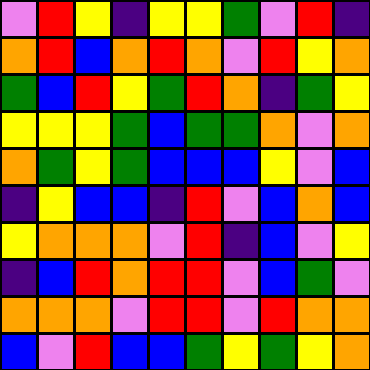[["violet", "red", "yellow", "indigo", "yellow", "yellow", "green", "violet", "red", "indigo"], ["orange", "red", "blue", "orange", "red", "orange", "violet", "red", "yellow", "orange"], ["green", "blue", "red", "yellow", "green", "red", "orange", "indigo", "green", "yellow"], ["yellow", "yellow", "yellow", "green", "blue", "green", "green", "orange", "violet", "orange"], ["orange", "green", "yellow", "green", "blue", "blue", "blue", "yellow", "violet", "blue"], ["indigo", "yellow", "blue", "blue", "indigo", "red", "violet", "blue", "orange", "blue"], ["yellow", "orange", "orange", "orange", "violet", "red", "indigo", "blue", "violet", "yellow"], ["indigo", "blue", "red", "orange", "red", "red", "violet", "blue", "green", "violet"], ["orange", "orange", "orange", "violet", "red", "red", "violet", "red", "orange", "orange"], ["blue", "violet", "red", "blue", "blue", "green", "yellow", "green", "yellow", "orange"]]